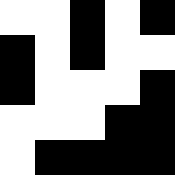[["white", "white", "black", "white", "black"], ["black", "white", "black", "white", "white"], ["black", "white", "white", "white", "black"], ["white", "white", "white", "black", "black"], ["white", "black", "black", "black", "black"]]